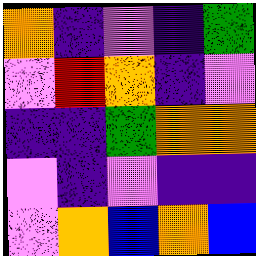[["orange", "indigo", "violet", "indigo", "green"], ["violet", "red", "orange", "indigo", "violet"], ["indigo", "indigo", "green", "orange", "orange"], ["violet", "indigo", "violet", "indigo", "indigo"], ["violet", "orange", "blue", "orange", "blue"]]